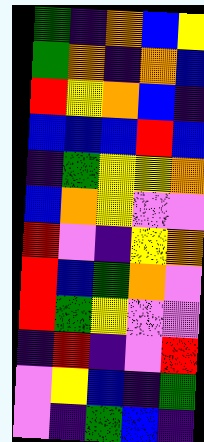[["green", "indigo", "orange", "blue", "yellow"], ["green", "orange", "indigo", "orange", "blue"], ["red", "yellow", "orange", "blue", "indigo"], ["blue", "blue", "blue", "red", "blue"], ["indigo", "green", "yellow", "yellow", "orange"], ["blue", "orange", "yellow", "violet", "violet"], ["red", "violet", "indigo", "yellow", "orange"], ["red", "blue", "green", "orange", "violet"], ["red", "green", "yellow", "violet", "violet"], ["indigo", "red", "indigo", "violet", "red"], ["violet", "yellow", "blue", "indigo", "green"], ["violet", "indigo", "green", "blue", "indigo"]]